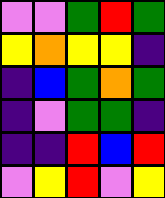[["violet", "violet", "green", "red", "green"], ["yellow", "orange", "yellow", "yellow", "indigo"], ["indigo", "blue", "green", "orange", "green"], ["indigo", "violet", "green", "green", "indigo"], ["indigo", "indigo", "red", "blue", "red"], ["violet", "yellow", "red", "violet", "yellow"]]